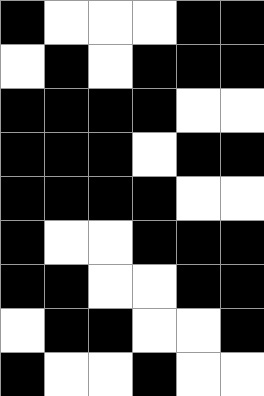[["black", "white", "white", "white", "black", "black"], ["white", "black", "white", "black", "black", "black"], ["black", "black", "black", "black", "white", "white"], ["black", "black", "black", "white", "black", "black"], ["black", "black", "black", "black", "white", "white"], ["black", "white", "white", "black", "black", "black"], ["black", "black", "white", "white", "black", "black"], ["white", "black", "black", "white", "white", "black"], ["black", "white", "white", "black", "white", "white"]]